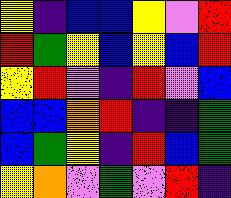[["yellow", "indigo", "blue", "blue", "yellow", "violet", "red"], ["red", "green", "yellow", "blue", "yellow", "blue", "red"], ["yellow", "red", "violet", "indigo", "red", "violet", "blue"], ["blue", "blue", "orange", "red", "indigo", "indigo", "green"], ["blue", "green", "yellow", "indigo", "red", "blue", "green"], ["yellow", "orange", "violet", "green", "violet", "red", "indigo"]]